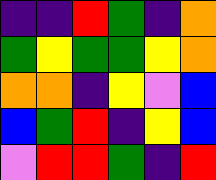[["indigo", "indigo", "red", "green", "indigo", "orange"], ["green", "yellow", "green", "green", "yellow", "orange"], ["orange", "orange", "indigo", "yellow", "violet", "blue"], ["blue", "green", "red", "indigo", "yellow", "blue"], ["violet", "red", "red", "green", "indigo", "red"]]